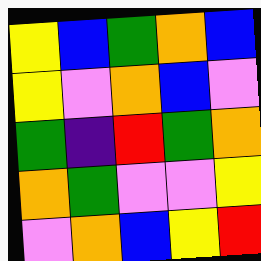[["yellow", "blue", "green", "orange", "blue"], ["yellow", "violet", "orange", "blue", "violet"], ["green", "indigo", "red", "green", "orange"], ["orange", "green", "violet", "violet", "yellow"], ["violet", "orange", "blue", "yellow", "red"]]